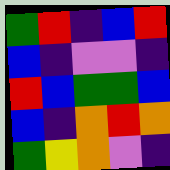[["green", "red", "indigo", "blue", "red"], ["blue", "indigo", "violet", "violet", "indigo"], ["red", "blue", "green", "green", "blue"], ["blue", "indigo", "orange", "red", "orange"], ["green", "yellow", "orange", "violet", "indigo"]]